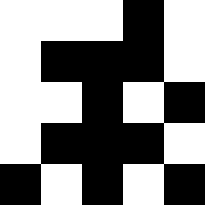[["white", "white", "white", "black", "white"], ["white", "black", "black", "black", "white"], ["white", "white", "black", "white", "black"], ["white", "black", "black", "black", "white"], ["black", "white", "black", "white", "black"]]